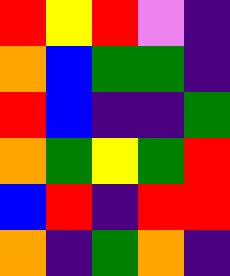[["red", "yellow", "red", "violet", "indigo"], ["orange", "blue", "green", "green", "indigo"], ["red", "blue", "indigo", "indigo", "green"], ["orange", "green", "yellow", "green", "red"], ["blue", "red", "indigo", "red", "red"], ["orange", "indigo", "green", "orange", "indigo"]]